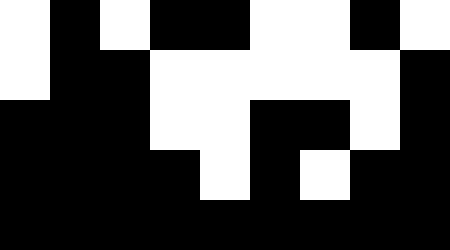[["white", "black", "white", "black", "black", "white", "white", "black", "white"], ["white", "black", "black", "white", "white", "white", "white", "white", "black"], ["black", "black", "black", "white", "white", "black", "black", "white", "black"], ["black", "black", "black", "black", "white", "black", "white", "black", "black"], ["black", "black", "black", "black", "black", "black", "black", "black", "black"]]